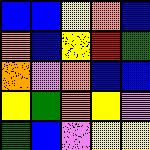[["blue", "blue", "yellow", "orange", "blue"], ["orange", "blue", "yellow", "red", "green"], ["orange", "violet", "orange", "blue", "blue"], ["yellow", "green", "orange", "yellow", "violet"], ["green", "blue", "violet", "yellow", "yellow"]]